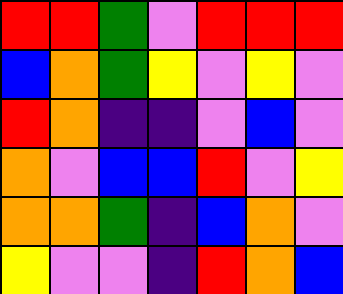[["red", "red", "green", "violet", "red", "red", "red"], ["blue", "orange", "green", "yellow", "violet", "yellow", "violet"], ["red", "orange", "indigo", "indigo", "violet", "blue", "violet"], ["orange", "violet", "blue", "blue", "red", "violet", "yellow"], ["orange", "orange", "green", "indigo", "blue", "orange", "violet"], ["yellow", "violet", "violet", "indigo", "red", "orange", "blue"]]